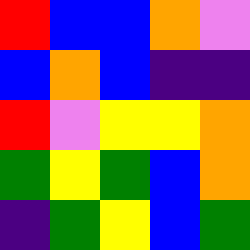[["red", "blue", "blue", "orange", "violet"], ["blue", "orange", "blue", "indigo", "indigo"], ["red", "violet", "yellow", "yellow", "orange"], ["green", "yellow", "green", "blue", "orange"], ["indigo", "green", "yellow", "blue", "green"]]